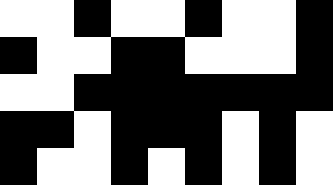[["white", "white", "black", "white", "white", "black", "white", "white", "black"], ["black", "white", "white", "black", "black", "white", "white", "white", "black"], ["white", "white", "black", "black", "black", "black", "black", "black", "black"], ["black", "black", "white", "black", "black", "black", "white", "black", "white"], ["black", "white", "white", "black", "white", "black", "white", "black", "white"]]